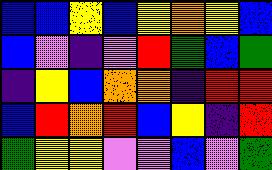[["blue", "blue", "yellow", "blue", "yellow", "orange", "yellow", "blue"], ["blue", "violet", "indigo", "violet", "red", "green", "blue", "green"], ["indigo", "yellow", "blue", "orange", "orange", "indigo", "red", "red"], ["blue", "red", "orange", "red", "blue", "yellow", "indigo", "red"], ["green", "yellow", "yellow", "violet", "violet", "blue", "violet", "green"]]